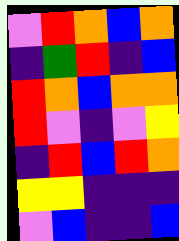[["violet", "red", "orange", "blue", "orange"], ["indigo", "green", "red", "indigo", "blue"], ["red", "orange", "blue", "orange", "orange"], ["red", "violet", "indigo", "violet", "yellow"], ["indigo", "red", "blue", "red", "orange"], ["yellow", "yellow", "indigo", "indigo", "indigo"], ["violet", "blue", "indigo", "indigo", "blue"]]